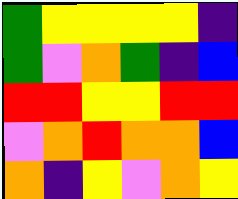[["green", "yellow", "yellow", "yellow", "yellow", "indigo"], ["green", "violet", "orange", "green", "indigo", "blue"], ["red", "red", "yellow", "yellow", "red", "red"], ["violet", "orange", "red", "orange", "orange", "blue"], ["orange", "indigo", "yellow", "violet", "orange", "yellow"]]